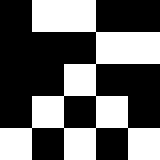[["black", "white", "white", "black", "black"], ["black", "black", "black", "white", "white"], ["black", "black", "white", "black", "black"], ["black", "white", "black", "white", "black"], ["white", "black", "white", "black", "white"]]